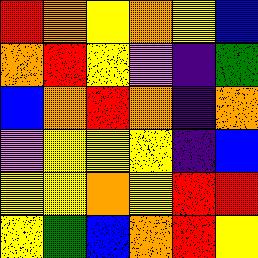[["red", "orange", "yellow", "orange", "yellow", "blue"], ["orange", "red", "yellow", "violet", "indigo", "green"], ["blue", "orange", "red", "orange", "indigo", "orange"], ["violet", "yellow", "yellow", "yellow", "indigo", "blue"], ["yellow", "yellow", "orange", "yellow", "red", "red"], ["yellow", "green", "blue", "orange", "red", "yellow"]]